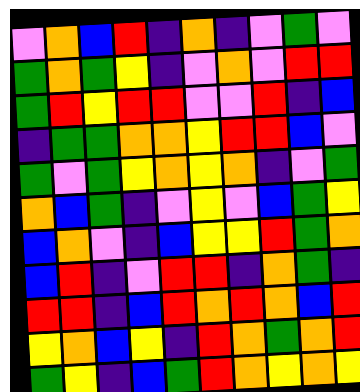[["violet", "orange", "blue", "red", "indigo", "orange", "indigo", "violet", "green", "violet"], ["green", "orange", "green", "yellow", "indigo", "violet", "orange", "violet", "red", "red"], ["green", "red", "yellow", "red", "red", "violet", "violet", "red", "indigo", "blue"], ["indigo", "green", "green", "orange", "orange", "yellow", "red", "red", "blue", "violet"], ["green", "violet", "green", "yellow", "orange", "yellow", "orange", "indigo", "violet", "green"], ["orange", "blue", "green", "indigo", "violet", "yellow", "violet", "blue", "green", "yellow"], ["blue", "orange", "violet", "indigo", "blue", "yellow", "yellow", "red", "green", "orange"], ["blue", "red", "indigo", "violet", "red", "red", "indigo", "orange", "green", "indigo"], ["red", "red", "indigo", "blue", "red", "orange", "red", "orange", "blue", "red"], ["yellow", "orange", "blue", "yellow", "indigo", "red", "orange", "green", "orange", "red"], ["green", "yellow", "indigo", "blue", "green", "red", "orange", "yellow", "orange", "yellow"]]